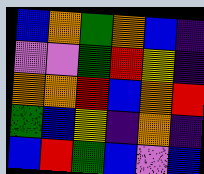[["blue", "orange", "green", "orange", "blue", "indigo"], ["violet", "violet", "green", "red", "yellow", "indigo"], ["orange", "orange", "red", "blue", "orange", "red"], ["green", "blue", "yellow", "indigo", "orange", "indigo"], ["blue", "red", "green", "blue", "violet", "blue"]]